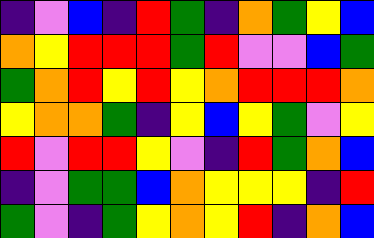[["indigo", "violet", "blue", "indigo", "red", "green", "indigo", "orange", "green", "yellow", "blue"], ["orange", "yellow", "red", "red", "red", "green", "red", "violet", "violet", "blue", "green"], ["green", "orange", "red", "yellow", "red", "yellow", "orange", "red", "red", "red", "orange"], ["yellow", "orange", "orange", "green", "indigo", "yellow", "blue", "yellow", "green", "violet", "yellow"], ["red", "violet", "red", "red", "yellow", "violet", "indigo", "red", "green", "orange", "blue"], ["indigo", "violet", "green", "green", "blue", "orange", "yellow", "yellow", "yellow", "indigo", "red"], ["green", "violet", "indigo", "green", "yellow", "orange", "yellow", "red", "indigo", "orange", "blue"]]